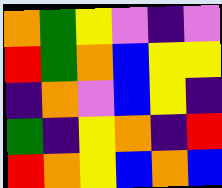[["orange", "green", "yellow", "violet", "indigo", "violet"], ["red", "green", "orange", "blue", "yellow", "yellow"], ["indigo", "orange", "violet", "blue", "yellow", "indigo"], ["green", "indigo", "yellow", "orange", "indigo", "red"], ["red", "orange", "yellow", "blue", "orange", "blue"]]